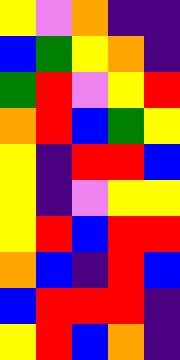[["yellow", "violet", "orange", "indigo", "indigo"], ["blue", "green", "yellow", "orange", "indigo"], ["green", "red", "violet", "yellow", "red"], ["orange", "red", "blue", "green", "yellow"], ["yellow", "indigo", "red", "red", "blue"], ["yellow", "indigo", "violet", "yellow", "yellow"], ["yellow", "red", "blue", "red", "red"], ["orange", "blue", "indigo", "red", "blue"], ["blue", "red", "red", "red", "indigo"], ["yellow", "red", "blue", "orange", "indigo"]]